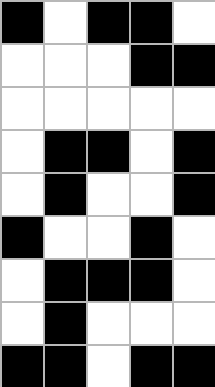[["black", "white", "black", "black", "white"], ["white", "white", "white", "black", "black"], ["white", "white", "white", "white", "white"], ["white", "black", "black", "white", "black"], ["white", "black", "white", "white", "black"], ["black", "white", "white", "black", "white"], ["white", "black", "black", "black", "white"], ["white", "black", "white", "white", "white"], ["black", "black", "white", "black", "black"]]